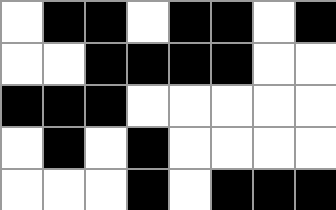[["white", "black", "black", "white", "black", "black", "white", "black"], ["white", "white", "black", "black", "black", "black", "white", "white"], ["black", "black", "black", "white", "white", "white", "white", "white"], ["white", "black", "white", "black", "white", "white", "white", "white"], ["white", "white", "white", "black", "white", "black", "black", "black"]]